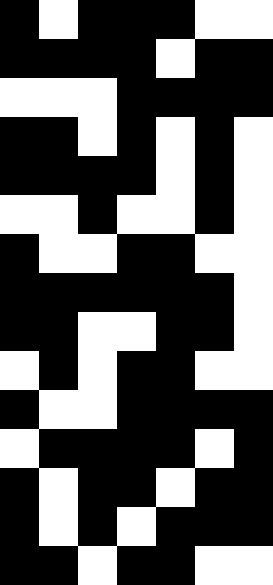[["black", "white", "black", "black", "black", "white", "white"], ["black", "black", "black", "black", "white", "black", "black"], ["white", "white", "white", "black", "black", "black", "black"], ["black", "black", "white", "black", "white", "black", "white"], ["black", "black", "black", "black", "white", "black", "white"], ["white", "white", "black", "white", "white", "black", "white"], ["black", "white", "white", "black", "black", "white", "white"], ["black", "black", "black", "black", "black", "black", "white"], ["black", "black", "white", "white", "black", "black", "white"], ["white", "black", "white", "black", "black", "white", "white"], ["black", "white", "white", "black", "black", "black", "black"], ["white", "black", "black", "black", "black", "white", "black"], ["black", "white", "black", "black", "white", "black", "black"], ["black", "white", "black", "white", "black", "black", "black"], ["black", "black", "white", "black", "black", "white", "white"]]